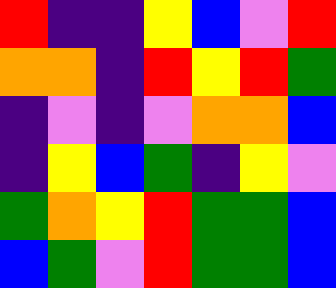[["red", "indigo", "indigo", "yellow", "blue", "violet", "red"], ["orange", "orange", "indigo", "red", "yellow", "red", "green"], ["indigo", "violet", "indigo", "violet", "orange", "orange", "blue"], ["indigo", "yellow", "blue", "green", "indigo", "yellow", "violet"], ["green", "orange", "yellow", "red", "green", "green", "blue"], ["blue", "green", "violet", "red", "green", "green", "blue"]]